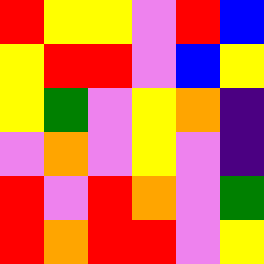[["red", "yellow", "yellow", "violet", "red", "blue"], ["yellow", "red", "red", "violet", "blue", "yellow"], ["yellow", "green", "violet", "yellow", "orange", "indigo"], ["violet", "orange", "violet", "yellow", "violet", "indigo"], ["red", "violet", "red", "orange", "violet", "green"], ["red", "orange", "red", "red", "violet", "yellow"]]